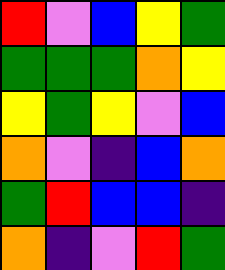[["red", "violet", "blue", "yellow", "green"], ["green", "green", "green", "orange", "yellow"], ["yellow", "green", "yellow", "violet", "blue"], ["orange", "violet", "indigo", "blue", "orange"], ["green", "red", "blue", "blue", "indigo"], ["orange", "indigo", "violet", "red", "green"]]